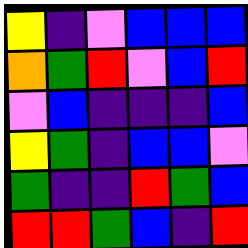[["yellow", "indigo", "violet", "blue", "blue", "blue"], ["orange", "green", "red", "violet", "blue", "red"], ["violet", "blue", "indigo", "indigo", "indigo", "blue"], ["yellow", "green", "indigo", "blue", "blue", "violet"], ["green", "indigo", "indigo", "red", "green", "blue"], ["red", "red", "green", "blue", "indigo", "red"]]